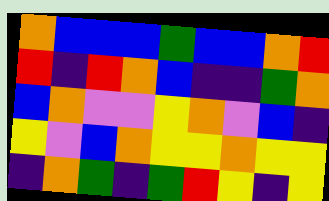[["orange", "blue", "blue", "blue", "green", "blue", "blue", "orange", "red"], ["red", "indigo", "red", "orange", "blue", "indigo", "indigo", "green", "orange"], ["blue", "orange", "violet", "violet", "yellow", "orange", "violet", "blue", "indigo"], ["yellow", "violet", "blue", "orange", "yellow", "yellow", "orange", "yellow", "yellow"], ["indigo", "orange", "green", "indigo", "green", "red", "yellow", "indigo", "yellow"]]